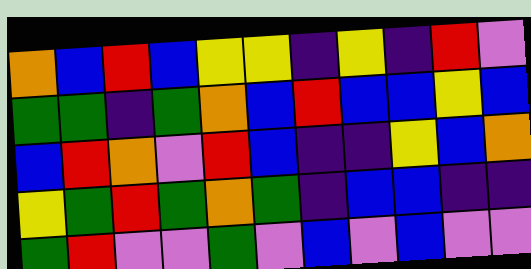[["orange", "blue", "red", "blue", "yellow", "yellow", "indigo", "yellow", "indigo", "red", "violet"], ["green", "green", "indigo", "green", "orange", "blue", "red", "blue", "blue", "yellow", "blue"], ["blue", "red", "orange", "violet", "red", "blue", "indigo", "indigo", "yellow", "blue", "orange"], ["yellow", "green", "red", "green", "orange", "green", "indigo", "blue", "blue", "indigo", "indigo"], ["green", "red", "violet", "violet", "green", "violet", "blue", "violet", "blue", "violet", "violet"]]